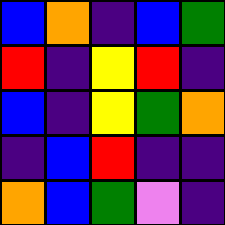[["blue", "orange", "indigo", "blue", "green"], ["red", "indigo", "yellow", "red", "indigo"], ["blue", "indigo", "yellow", "green", "orange"], ["indigo", "blue", "red", "indigo", "indigo"], ["orange", "blue", "green", "violet", "indigo"]]